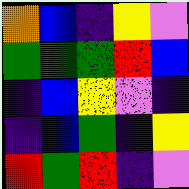[["orange", "blue", "indigo", "yellow", "violet"], ["green", "green", "green", "red", "blue"], ["indigo", "blue", "yellow", "violet", "indigo"], ["indigo", "blue", "green", "indigo", "yellow"], ["red", "green", "red", "indigo", "violet"]]